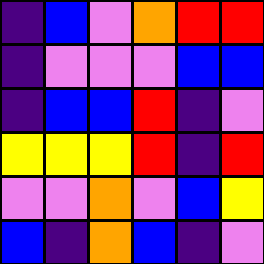[["indigo", "blue", "violet", "orange", "red", "red"], ["indigo", "violet", "violet", "violet", "blue", "blue"], ["indigo", "blue", "blue", "red", "indigo", "violet"], ["yellow", "yellow", "yellow", "red", "indigo", "red"], ["violet", "violet", "orange", "violet", "blue", "yellow"], ["blue", "indigo", "orange", "blue", "indigo", "violet"]]